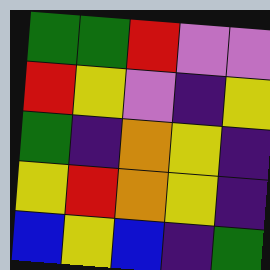[["green", "green", "red", "violet", "violet"], ["red", "yellow", "violet", "indigo", "yellow"], ["green", "indigo", "orange", "yellow", "indigo"], ["yellow", "red", "orange", "yellow", "indigo"], ["blue", "yellow", "blue", "indigo", "green"]]